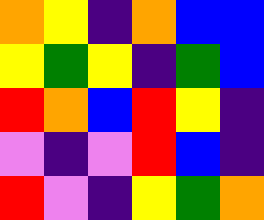[["orange", "yellow", "indigo", "orange", "blue", "blue"], ["yellow", "green", "yellow", "indigo", "green", "blue"], ["red", "orange", "blue", "red", "yellow", "indigo"], ["violet", "indigo", "violet", "red", "blue", "indigo"], ["red", "violet", "indigo", "yellow", "green", "orange"]]